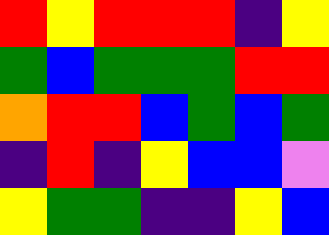[["red", "yellow", "red", "red", "red", "indigo", "yellow"], ["green", "blue", "green", "green", "green", "red", "red"], ["orange", "red", "red", "blue", "green", "blue", "green"], ["indigo", "red", "indigo", "yellow", "blue", "blue", "violet"], ["yellow", "green", "green", "indigo", "indigo", "yellow", "blue"]]